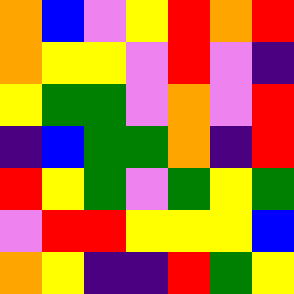[["orange", "blue", "violet", "yellow", "red", "orange", "red"], ["orange", "yellow", "yellow", "violet", "red", "violet", "indigo"], ["yellow", "green", "green", "violet", "orange", "violet", "red"], ["indigo", "blue", "green", "green", "orange", "indigo", "red"], ["red", "yellow", "green", "violet", "green", "yellow", "green"], ["violet", "red", "red", "yellow", "yellow", "yellow", "blue"], ["orange", "yellow", "indigo", "indigo", "red", "green", "yellow"]]